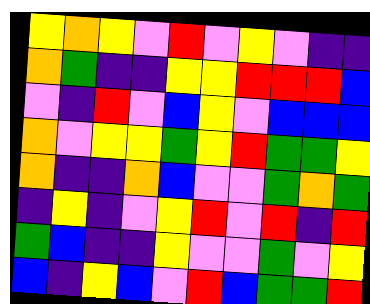[["yellow", "orange", "yellow", "violet", "red", "violet", "yellow", "violet", "indigo", "indigo"], ["orange", "green", "indigo", "indigo", "yellow", "yellow", "red", "red", "red", "blue"], ["violet", "indigo", "red", "violet", "blue", "yellow", "violet", "blue", "blue", "blue"], ["orange", "violet", "yellow", "yellow", "green", "yellow", "red", "green", "green", "yellow"], ["orange", "indigo", "indigo", "orange", "blue", "violet", "violet", "green", "orange", "green"], ["indigo", "yellow", "indigo", "violet", "yellow", "red", "violet", "red", "indigo", "red"], ["green", "blue", "indigo", "indigo", "yellow", "violet", "violet", "green", "violet", "yellow"], ["blue", "indigo", "yellow", "blue", "violet", "red", "blue", "green", "green", "red"]]